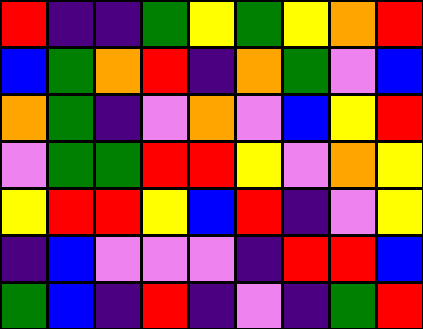[["red", "indigo", "indigo", "green", "yellow", "green", "yellow", "orange", "red"], ["blue", "green", "orange", "red", "indigo", "orange", "green", "violet", "blue"], ["orange", "green", "indigo", "violet", "orange", "violet", "blue", "yellow", "red"], ["violet", "green", "green", "red", "red", "yellow", "violet", "orange", "yellow"], ["yellow", "red", "red", "yellow", "blue", "red", "indigo", "violet", "yellow"], ["indigo", "blue", "violet", "violet", "violet", "indigo", "red", "red", "blue"], ["green", "blue", "indigo", "red", "indigo", "violet", "indigo", "green", "red"]]